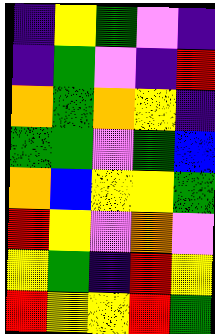[["indigo", "yellow", "green", "violet", "indigo"], ["indigo", "green", "violet", "indigo", "red"], ["orange", "green", "orange", "yellow", "indigo"], ["green", "green", "violet", "green", "blue"], ["orange", "blue", "yellow", "yellow", "green"], ["red", "yellow", "violet", "orange", "violet"], ["yellow", "green", "indigo", "red", "yellow"], ["red", "yellow", "yellow", "red", "green"]]